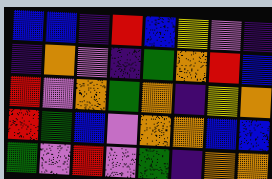[["blue", "blue", "indigo", "red", "blue", "yellow", "violet", "indigo"], ["indigo", "orange", "violet", "indigo", "green", "orange", "red", "blue"], ["red", "violet", "orange", "green", "orange", "indigo", "yellow", "orange"], ["red", "green", "blue", "violet", "orange", "orange", "blue", "blue"], ["green", "violet", "red", "violet", "green", "indigo", "orange", "orange"]]